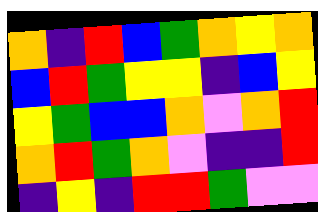[["orange", "indigo", "red", "blue", "green", "orange", "yellow", "orange"], ["blue", "red", "green", "yellow", "yellow", "indigo", "blue", "yellow"], ["yellow", "green", "blue", "blue", "orange", "violet", "orange", "red"], ["orange", "red", "green", "orange", "violet", "indigo", "indigo", "red"], ["indigo", "yellow", "indigo", "red", "red", "green", "violet", "violet"]]